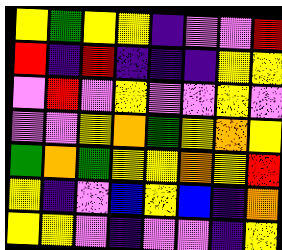[["yellow", "green", "yellow", "yellow", "indigo", "violet", "violet", "red"], ["red", "indigo", "red", "indigo", "indigo", "indigo", "yellow", "yellow"], ["violet", "red", "violet", "yellow", "violet", "violet", "yellow", "violet"], ["violet", "violet", "yellow", "orange", "green", "yellow", "orange", "yellow"], ["green", "orange", "green", "yellow", "yellow", "orange", "yellow", "red"], ["yellow", "indigo", "violet", "blue", "yellow", "blue", "indigo", "orange"], ["yellow", "yellow", "violet", "indigo", "violet", "violet", "indigo", "yellow"]]